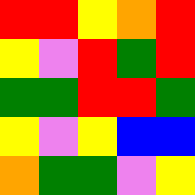[["red", "red", "yellow", "orange", "red"], ["yellow", "violet", "red", "green", "red"], ["green", "green", "red", "red", "green"], ["yellow", "violet", "yellow", "blue", "blue"], ["orange", "green", "green", "violet", "yellow"]]